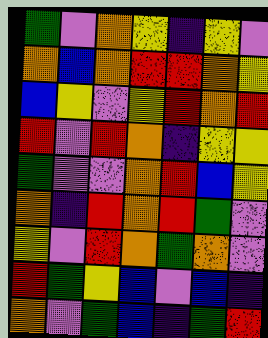[["green", "violet", "orange", "yellow", "indigo", "yellow", "violet"], ["orange", "blue", "orange", "red", "red", "orange", "yellow"], ["blue", "yellow", "violet", "yellow", "red", "orange", "red"], ["red", "violet", "red", "orange", "indigo", "yellow", "yellow"], ["green", "violet", "violet", "orange", "red", "blue", "yellow"], ["orange", "indigo", "red", "orange", "red", "green", "violet"], ["yellow", "violet", "red", "orange", "green", "orange", "violet"], ["red", "green", "yellow", "blue", "violet", "blue", "indigo"], ["orange", "violet", "green", "blue", "indigo", "green", "red"]]